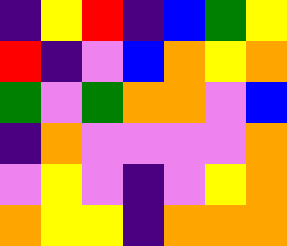[["indigo", "yellow", "red", "indigo", "blue", "green", "yellow"], ["red", "indigo", "violet", "blue", "orange", "yellow", "orange"], ["green", "violet", "green", "orange", "orange", "violet", "blue"], ["indigo", "orange", "violet", "violet", "violet", "violet", "orange"], ["violet", "yellow", "violet", "indigo", "violet", "yellow", "orange"], ["orange", "yellow", "yellow", "indigo", "orange", "orange", "orange"]]